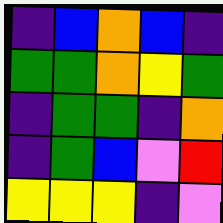[["indigo", "blue", "orange", "blue", "indigo"], ["green", "green", "orange", "yellow", "green"], ["indigo", "green", "green", "indigo", "orange"], ["indigo", "green", "blue", "violet", "red"], ["yellow", "yellow", "yellow", "indigo", "violet"]]